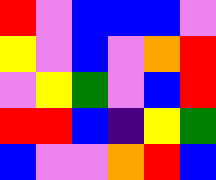[["red", "violet", "blue", "blue", "blue", "violet"], ["yellow", "violet", "blue", "violet", "orange", "red"], ["violet", "yellow", "green", "violet", "blue", "red"], ["red", "red", "blue", "indigo", "yellow", "green"], ["blue", "violet", "violet", "orange", "red", "blue"]]